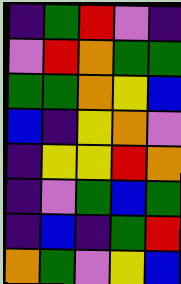[["indigo", "green", "red", "violet", "indigo"], ["violet", "red", "orange", "green", "green"], ["green", "green", "orange", "yellow", "blue"], ["blue", "indigo", "yellow", "orange", "violet"], ["indigo", "yellow", "yellow", "red", "orange"], ["indigo", "violet", "green", "blue", "green"], ["indigo", "blue", "indigo", "green", "red"], ["orange", "green", "violet", "yellow", "blue"]]